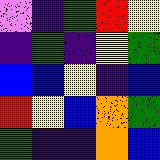[["violet", "indigo", "green", "red", "yellow"], ["indigo", "green", "indigo", "yellow", "green"], ["blue", "blue", "yellow", "indigo", "blue"], ["red", "yellow", "blue", "orange", "green"], ["green", "indigo", "indigo", "orange", "blue"]]